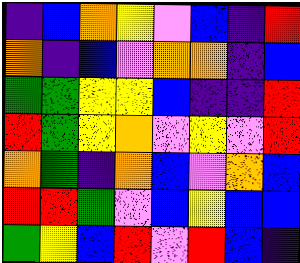[["indigo", "blue", "orange", "yellow", "violet", "blue", "indigo", "red"], ["orange", "indigo", "blue", "violet", "orange", "orange", "indigo", "blue"], ["green", "green", "yellow", "yellow", "blue", "indigo", "indigo", "red"], ["red", "green", "yellow", "orange", "violet", "yellow", "violet", "red"], ["orange", "green", "indigo", "orange", "blue", "violet", "orange", "blue"], ["red", "red", "green", "violet", "blue", "yellow", "blue", "blue"], ["green", "yellow", "blue", "red", "violet", "red", "blue", "indigo"]]